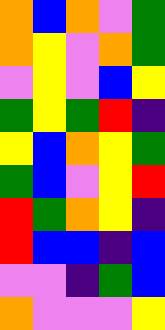[["orange", "blue", "orange", "violet", "green"], ["orange", "yellow", "violet", "orange", "green"], ["violet", "yellow", "violet", "blue", "yellow"], ["green", "yellow", "green", "red", "indigo"], ["yellow", "blue", "orange", "yellow", "green"], ["green", "blue", "violet", "yellow", "red"], ["red", "green", "orange", "yellow", "indigo"], ["red", "blue", "blue", "indigo", "blue"], ["violet", "violet", "indigo", "green", "blue"], ["orange", "violet", "violet", "violet", "yellow"]]